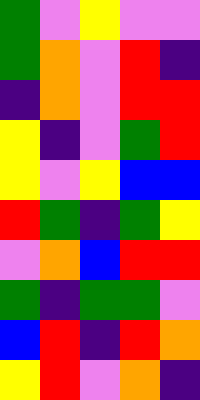[["green", "violet", "yellow", "violet", "violet"], ["green", "orange", "violet", "red", "indigo"], ["indigo", "orange", "violet", "red", "red"], ["yellow", "indigo", "violet", "green", "red"], ["yellow", "violet", "yellow", "blue", "blue"], ["red", "green", "indigo", "green", "yellow"], ["violet", "orange", "blue", "red", "red"], ["green", "indigo", "green", "green", "violet"], ["blue", "red", "indigo", "red", "orange"], ["yellow", "red", "violet", "orange", "indigo"]]